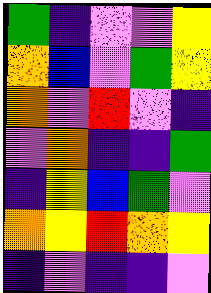[["green", "indigo", "violet", "violet", "yellow"], ["orange", "blue", "violet", "green", "yellow"], ["orange", "violet", "red", "violet", "indigo"], ["violet", "orange", "indigo", "indigo", "green"], ["indigo", "yellow", "blue", "green", "violet"], ["orange", "yellow", "red", "orange", "yellow"], ["indigo", "violet", "indigo", "indigo", "violet"]]